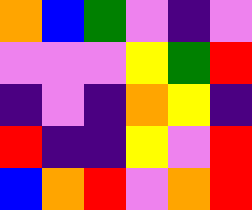[["orange", "blue", "green", "violet", "indigo", "violet"], ["violet", "violet", "violet", "yellow", "green", "red"], ["indigo", "violet", "indigo", "orange", "yellow", "indigo"], ["red", "indigo", "indigo", "yellow", "violet", "red"], ["blue", "orange", "red", "violet", "orange", "red"]]